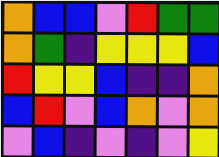[["orange", "blue", "blue", "violet", "red", "green", "green"], ["orange", "green", "indigo", "yellow", "yellow", "yellow", "blue"], ["red", "yellow", "yellow", "blue", "indigo", "indigo", "orange"], ["blue", "red", "violet", "blue", "orange", "violet", "orange"], ["violet", "blue", "indigo", "violet", "indigo", "violet", "yellow"]]